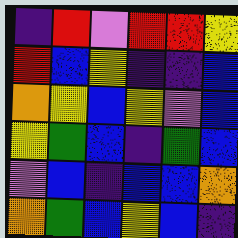[["indigo", "red", "violet", "red", "red", "yellow"], ["red", "blue", "yellow", "indigo", "indigo", "blue"], ["orange", "yellow", "blue", "yellow", "violet", "blue"], ["yellow", "green", "blue", "indigo", "green", "blue"], ["violet", "blue", "indigo", "blue", "blue", "orange"], ["orange", "green", "blue", "yellow", "blue", "indigo"]]